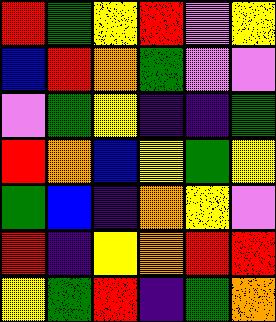[["red", "green", "yellow", "red", "violet", "yellow"], ["blue", "red", "orange", "green", "violet", "violet"], ["violet", "green", "yellow", "indigo", "indigo", "green"], ["red", "orange", "blue", "yellow", "green", "yellow"], ["green", "blue", "indigo", "orange", "yellow", "violet"], ["red", "indigo", "yellow", "orange", "red", "red"], ["yellow", "green", "red", "indigo", "green", "orange"]]